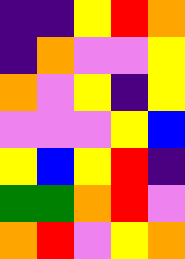[["indigo", "indigo", "yellow", "red", "orange"], ["indigo", "orange", "violet", "violet", "yellow"], ["orange", "violet", "yellow", "indigo", "yellow"], ["violet", "violet", "violet", "yellow", "blue"], ["yellow", "blue", "yellow", "red", "indigo"], ["green", "green", "orange", "red", "violet"], ["orange", "red", "violet", "yellow", "orange"]]